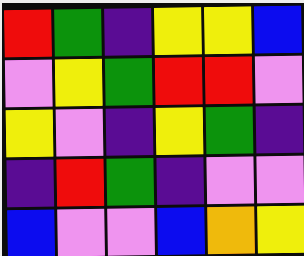[["red", "green", "indigo", "yellow", "yellow", "blue"], ["violet", "yellow", "green", "red", "red", "violet"], ["yellow", "violet", "indigo", "yellow", "green", "indigo"], ["indigo", "red", "green", "indigo", "violet", "violet"], ["blue", "violet", "violet", "blue", "orange", "yellow"]]